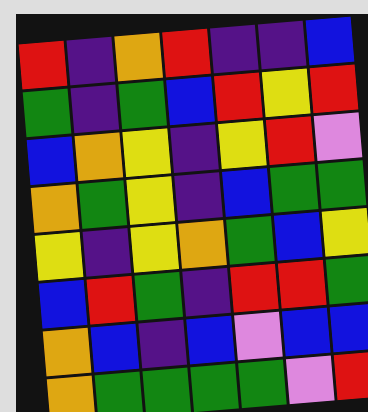[["red", "indigo", "orange", "red", "indigo", "indigo", "blue"], ["green", "indigo", "green", "blue", "red", "yellow", "red"], ["blue", "orange", "yellow", "indigo", "yellow", "red", "violet"], ["orange", "green", "yellow", "indigo", "blue", "green", "green"], ["yellow", "indigo", "yellow", "orange", "green", "blue", "yellow"], ["blue", "red", "green", "indigo", "red", "red", "green"], ["orange", "blue", "indigo", "blue", "violet", "blue", "blue"], ["orange", "green", "green", "green", "green", "violet", "red"]]